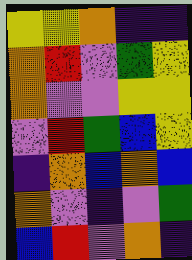[["yellow", "yellow", "orange", "indigo", "indigo"], ["orange", "red", "violet", "green", "yellow"], ["orange", "violet", "violet", "yellow", "yellow"], ["violet", "red", "green", "blue", "yellow"], ["indigo", "orange", "blue", "orange", "blue"], ["orange", "violet", "indigo", "violet", "green"], ["blue", "red", "violet", "orange", "indigo"]]